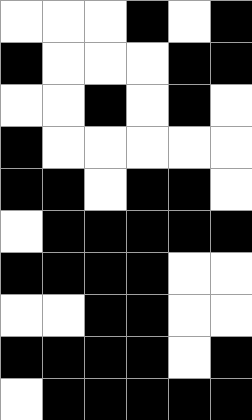[["white", "white", "white", "black", "white", "black"], ["black", "white", "white", "white", "black", "black"], ["white", "white", "black", "white", "black", "white"], ["black", "white", "white", "white", "white", "white"], ["black", "black", "white", "black", "black", "white"], ["white", "black", "black", "black", "black", "black"], ["black", "black", "black", "black", "white", "white"], ["white", "white", "black", "black", "white", "white"], ["black", "black", "black", "black", "white", "black"], ["white", "black", "black", "black", "black", "black"]]